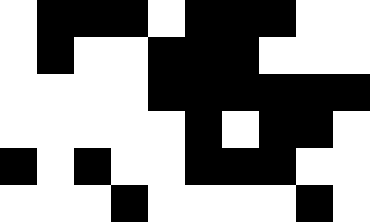[["white", "black", "black", "black", "white", "black", "black", "black", "white", "white"], ["white", "black", "white", "white", "black", "black", "black", "white", "white", "white"], ["white", "white", "white", "white", "black", "black", "black", "black", "black", "black"], ["white", "white", "white", "white", "white", "black", "white", "black", "black", "white"], ["black", "white", "black", "white", "white", "black", "black", "black", "white", "white"], ["white", "white", "white", "black", "white", "white", "white", "white", "black", "white"]]